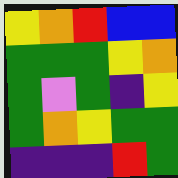[["yellow", "orange", "red", "blue", "blue"], ["green", "green", "green", "yellow", "orange"], ["green", "violet", "green", "indigo", "yellow"], ["green", "orange", "yellow", "green", "green"], ["indigo", "indigo", "indigo", "red", "green"]]